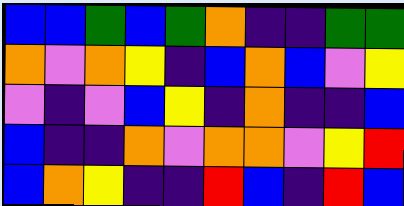[["blue", "blue", "green", "blue", "green", "orange", "indigo", "indigo", "green", "green"], ["orange", "violet", "orange", "yellow", "indigo", "blue", "orange", "blue", "violet", "yellow"], ["violet", "indigo", "violet", "blue", "yellow", "indigo", "orange", "indigo", "indigo", "blue"], ["blue", "indigo", "indigo", "orange", "violet", "orange", "orange", "violet", "yellow", "red"], ["blue", "orange", "yellow", "indigo", "indigo", "red", "blue", "indigo", "red", "blue"]]